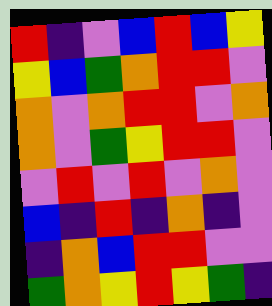[["red", "indigo", "violet", "blue", "red", "blue", "yellow"], ["yellow", "blue", "green", "orange", "red", "red", "violet"], ["orange", "violet", "orange", "red", "red", "violet", "orange"], ["orange", "violet", "green", "yellow", "red", "red", "violet"], ["violet", "red", "violet", "red", "violet", "orange", "violet"], ["blue", "indigo", "red", "indigo", "orange", "indigo", "violet"], ["indigo", "orange", "blue", "red", "red", "violet", "violet"], ["green", "orange", "yellow", "red", "yellow", "green", "indigo"]]